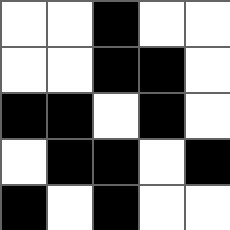[["white", "white", "black", "white", "white"], ["white", "white", "black", "black", "white"], ["black", "black", "white", "black", "white"], ["white", "black", "black", "white", "black"], ["black", "white", "black", "white", "white"]]